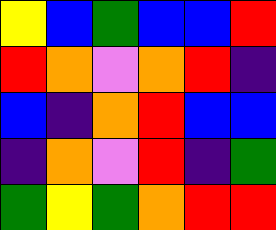[["yellow", "blue", "green", "blue", "blue", "red"], ["red", "orange", "violet", "orange", "red", "indigo"], ["blue", "indigo", "orange", "red", "blue", "blue"], ["indigo", "orange", "violet", "red", "indigo", "green"], ["green", "yellow", "green", "orange", "red", "red"]]